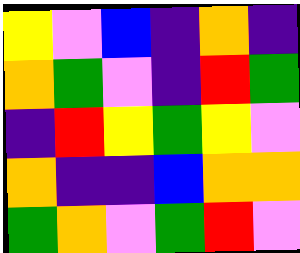[["yellow", "violet", "blue", "indigo", "orange", "indigo"], ["orange", "green", "violet", "indigo", "red", "green"], ["indigo", "red", "yellow", "green", "yellow", "violet"], ["orange", "indigo", "indigo", "blue", "orange", "orange"], ["green", "orange", "violet", "green", "red", "violet"]]